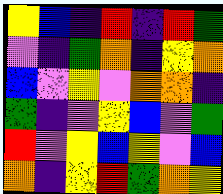[["yellow", "blue", "indigo", "red", "indigo", "red", "green"], ["violet", "indigo", "green", "orange", "indigo", "yellow", "orange"], ["blue", "violet", "yellow", "violet", "orange", "orange", "indigo"], ["green", "indigo", "violet", "yellow", "blue", "violet", "green"], ["red", "violet", "yellow", "blue", "yellow", "violet", "blue"], ["orange", "indigo", "yellow", "red", "green", "orange", "yellow"]]